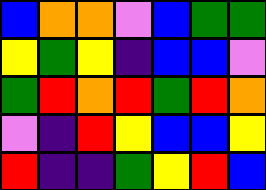[["blue", "orange", "orange", "violet", "blue", "green", "green"], ["yellow", "green", "yellow", "indigo", "blue", "blue", "violet"], ["green", "red", "orange", "red", "green", "red", "orange"], ["violet", "indigo", "red", "yellow", "blue", "blue", "yellow"], ["red", "indigo", "indigo", "green", "yellow", "red", "blue"]]